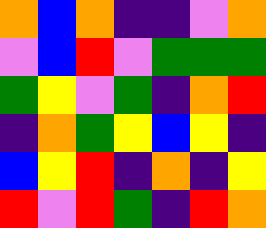[["orange", "blue", "orange", "indigo", "indigo", "violet", "orange"], ["violet", "blue", "red", "violet", "green", "green", "green"], ["green", "yellow", "violet", "green", "indigo", "orange", "red"], ["indigo", "orange", "green", "yellow", "blue", "yellow", "indigo"], ["blue", "yellow", "red", "indigo", "orange", "indigo", "yellow"], ["red", "violet", "red", "green", "indigo", "red", "orange"]]